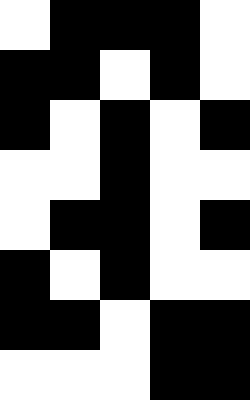[["white", "black", "black", "black", "white"], ["black", "black", "white", "black", "white"], ["black", "white", "black", "white", "black"], ["white", "white", "black", "white", "white"], ["white", "black", "black", "white", "black"], ["black", "white", "black", "white", "white"], ["black", "black", "white", "black", "black"], ["white", "white", "white", "black", "black"]]